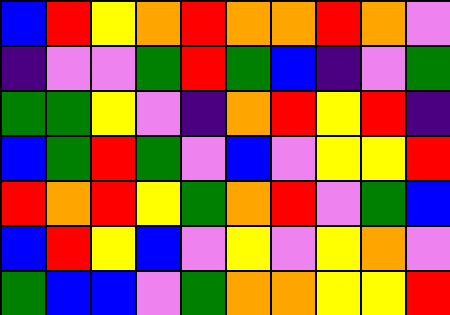[["blue", "red", "yellow", "orange", "red", "orange", "orange", "red", "orange", "violet"], ["indigo", "violet", "violet", "green", "red", "green", "blue", "indigo", "violet", "green"], ["green", "green", "yellow", "violet", "indigo", "orange", "red", "yellow", "red", "indigo"], ["blue", "green", "red", "green", "violet", "blue", "violet", "yellow", "yellow", "red"], ["red", "orange", "red", "yellow", "green", "orange", "red", "violet", "green", "blue"], ["blue", "red", "yellow", "blue", "violet", "yellow", "violet", "yellow", "orange", "violet"], ["green", "blue", "blue", "violet", "green", "orange", "orange", "yellow", "yellow", "red"]]